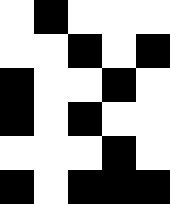[["white", "black", "white", "white", "white"], ["white", "white", "black", "white", "black"], ["black", "white", "white", "black", "white"], ["black", "white", "black", "white", "white"], ["white", "white", "white", "black", "white"], ["black", "white", "black", "black", "black"]]